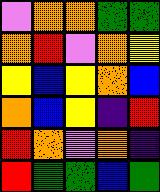[["violet", "orange", "orange", "green", "green"], ["orange", "red", "violet", "orange", "yellow"], ["yellow", "blue", "yellow", "orange", "blue"], ["orange", "blue", "yellow", "indigo", "red"], ["red", "orange", "violet", "orange", "indigo"], ["red", "green", "green", "blue", "green"]]